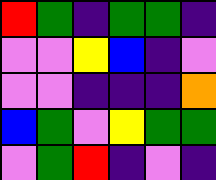[["red", "green", "indigo", "green", "green", "indigo"], ["violet", "violet", "yellow", "blue", "indigo", "violet"], ["violet", "violet", "indigo", "indigo", "indigo", "orange"], ["blue", "green", "violet", "yellow", "green", "green"], ["violet", "green", "red", "indigo", "violet", "indigo"]]